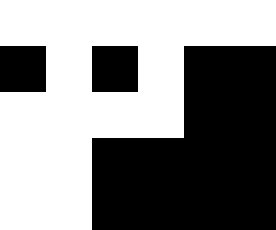[["white", "white", "white", "white", "white", "white"], ["black", "white", "black", "white", "black", "black"], ["white", "white", "white", "white", "black", "black"], ["white", "white", "black", "black", "black", "black"], ["white", "white", "black", "black", "black", "black"]]